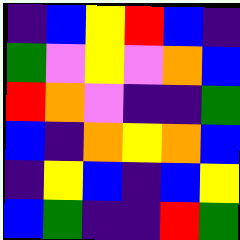[["indigo", "blue", "yellow", "red", "blue", "indigo"], ["green", "violet", "yellow", "violet", "orange", "blue"], ["red", "orange", "violet", "indigo", "indigo", "green"], ["blue", "indigo", "orange", "yellow", "orange", "blue"], ["indigo", "yellow", "blue", "indigo", "blue", "yellow"], ["blue", "green", "indigo", "indigo", "red", "green"]]